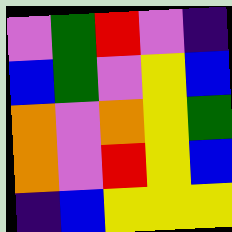[["violet", "green", "red", "violet", "indigo"], ["blue", "green", "violet", "yellow", "blue"], ["orange", "violet", "orange", "yellow", "green"], ["orange", "violet", "red", "yellow", "blue"], ["indigo", "blue", "yellow", "yellow", "yellow"]]